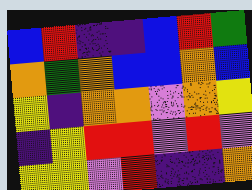[["blue", "red", "indigo", "indigo", "blue", "red", "green"], ["orange", "green", "orange", "blue", "blue", "orange", "blue"], ["yellow", "indigo", "orange", "orange", "violet", "orange", "yellow"], ["indigo", "yellow", "red", "red", "violet", "red", "violet"], ["yellow", "yellow", "violet", "red", "indigo", "indigo", "orange"]]